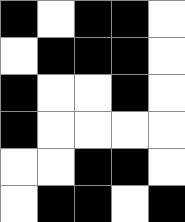[["black", "white", "black", "black", "white"], ["white", "black", "black", "black", "white"], ["black", "white", "white", "black", "white"], ["black", "white", "white", "white", "white"], ["white", "white", "black", "black", "white"], ["white", "black", "black", "white", "black"]]